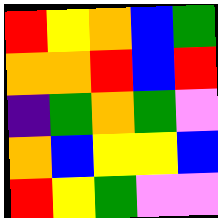[["red", "yellow", "orange", "blue", "green"], ["orange", "orange", "red", "blue", "red"], ["indigo", "green", "orange", "green", "violet"], ["orange", "blue", "yellow", "yellow", "blue"], ["red", "yellow", "green", "violet", "violet"]]